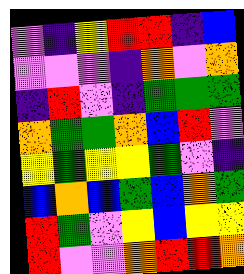[["violet", "indigo", "yellow", "red", "red", "indigo", "blue"], ["violet", "violet", "violet", "indigo", "orange", "violet", "orange"], ["indigo", "red", "violet", "indigo", "green", "green", "green"], ["orange", "green", "green", "orange", "blue", "red", "violet"], ["yellow", "green", "yellow", "yellow", "green", "violet", "indigo"], ["blue", "orange", "blue", "green", "blue", "orange", "green"], ["red", "green", "violet", "yellow", "blue", "yellow", "yellow"], ["red", "violet", "violet", "orange", "red", "red", "orange"]]